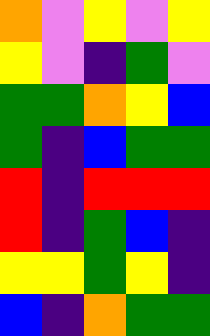[["orange", "violet", "yellow", "violet", "yellow"], ["yellow", "violet", "indigo", "green", "violet"], ["green", "green", "orange", "yellow", "blue"], ["green", "indigo", "blue", "green", "green"], ["red", "indigo", "red", "red", "red"], ["red", "indigo", "green", "blue", "indigo"], ["yellow", "yellow", "green", "yellow", "indigo"], ["blue", "indigo", "orange", "green", "green"]]